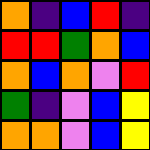[["orange", "indigo", "blue", "red", "indigo"], ["red", "red", "green", "orange", "blue"], ["orange", "blue", "orange", "violet", "red"], ["green", "indigo", "violet", "blue", "yellow"], ["orange", "orange", "violet", "blue", "yellow"]]